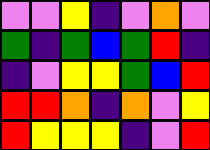[["violet", "violet", "yellow", "indigo", "violet", "orange", "violet"], ["green", "indigo", "green", "blue", "green", "red", "indigo"], ["indigo", "violet", "yellow", "yellow", "green", "blue", "red"], ["red", "red", "orange", "indigo", "orange", "violet", "yellow"], ["red", "yellow", "yellow", "yellow", "indigo", "violet", "red"]]